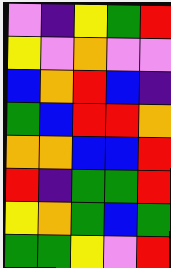[["violet", "indigo", "yellow", "green", "red"], ["yellow", "violet", "orange", "violet", "violet"], ["blue", "orange", "red", "blue", "indigo"], ["green", "blue", "red", "red", "orange"], ["orange", "orange", "blue", "blue", "red"], ["red", "indigo", "green", "green", "red"], ["yellow", "orange", "green", "blue", "green"], ["green", "green", "yellow", "violet", "red"]]